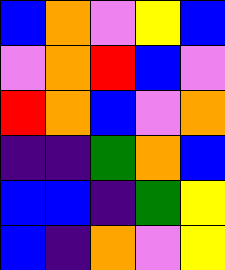[["blue", "orange", "violet", "yellow", "blue"], ["violet", "orange", "red", "blue", "violet"], ["red", "orange", "blue", "violet", "orange"], ["indigo", "indigo", "green", "orange", "blue"], ["blue", "blue", "indigo", "green", "yellow"], ["blue", "indigo", "orange", "violet", "yellow"]]